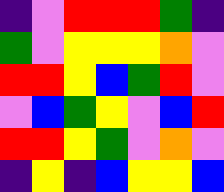[["indigo", "violet", "red", "red", "red", "green", "indigo"], ["green", "violet", "yellow", "yellow", "yellow", "orange", "violet"], ["red", "red", "yellow", "blue", "green", "red", "violet"], ["violet", "blue", "green", "yellow", "violet", "blue", "red"], ["red", "red", "yellow", "green", "violet", "orange", "violet"], ["indigo", "yellow", "indigo", "blue", "yellow", "yellow", "blue"]]